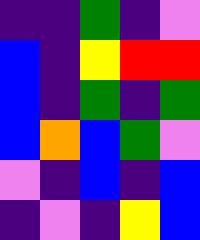[["indigo", "indigo", "green", "indigo", "violet"], ["blue", "indigo", "yellow", "red", "red"], ["blue", "indigo", "green", "indigo", "green"], ["blue", "orange", "blue", "green", "violet"], ["violet", "indigo", "blue", "indigo", "blue"], ["indigo", "violet", "indigo", "yellow", "blue"]]